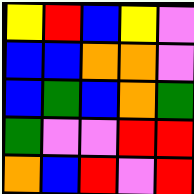[["yellow", "red", "blue", "yellow", "violet"], ["blue", "blue", "orange", "orange", "violet"], ["blue", "green", "blue", "orange", "green"], ["green", "violet", "violet", "red", "red"], ["orange", "blue", "red", "violet", "red"]]